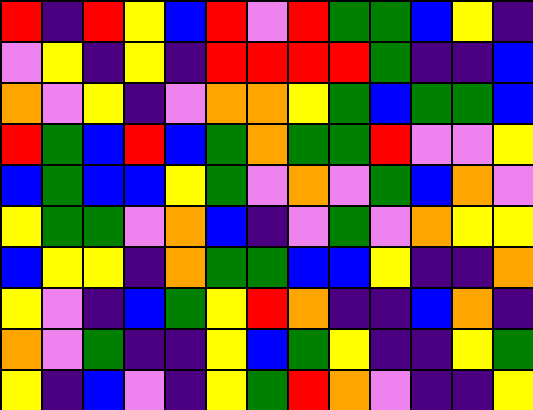[["red", "indigo", "red", "yellow", "blue", "red", "violet", "red", "green", "green", "blue", "yellow", "indigo"], ["violet", "yellow", "indigo", "yellow", "indigo", "red", "red", "red", "red", "green", "indigo", "indigo", "blue"], ["orange", "violet", "yellow", "indigo", "violet", "orange", "orange", "yellow", "green", "blue", "green", "green", "blue"], ["red", "green", "blue", "red", "blue", "green", "orange", "green", "green", "red", "violet", "violet", "yellow"], ["blue", "green", "blue", "blue", "yellow", "green", "violet", "orange", "violet", "green", "blue", "orange", "violet"], ["yellow", "green", "green", "violet", "orange", "blue", "indigo", "violet", "green", "violet", "orange", "yellow", "yellow"], ["blue", "yellow", "yellow", "indigo", "orange", "green", "green", "blue", "blue", "yellow", "indigo", "indigo", "orange"], ["yellow", "violet", "indigo", "blue", "green", "yellow", "red", "orange", "indigo", "indigo", "blue", "orange", "indigo"], ["orange", "violet", "green", "indigo", "indigo", "yellow", "blue", "green", "yellow", "indigo", "indigo", "yellow", "green"], ["yellow", "indigo", "blue", "violet", "indigo", "yellow", "green", "red", "orange", "violet", "indigo", "indigo", "yellow"]]